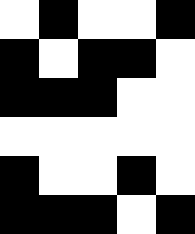[["white", "black", "white", "white", "black"], ["black", "white", "black", "black", "white"], ["black", "black", "black", "white", "white"], ["white", "white", "white", "white", "white"], ["black", "white", "white", "black", "white"], ["black", "black", "black", "white", "black"]]